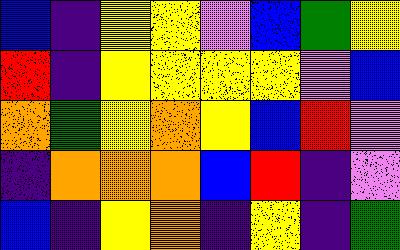[["blue", "indigo", "yellow", "yellow", "violet", "blue", "green", "yellow"], ["red", "indigo", "yellow", "yellow", "yellow", "yellow", "violet", "blue"], ["orange", "green", "yellow", "orange", "yellow", "blue", "red", "violet"], ["indigo", "orange", "orange", "orange", "blue", "red", "indigo", "violet"], ["blue", "indigo", "yellow", "orange", "indigo", "yellow", "indigo", "green"]]